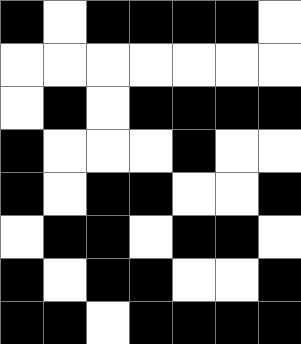[["black", "white", "black", "black", "black", "black", "white"], ["white", "white", "white", "white", "white", "white", "white"], ["white", "black", "white", "black", "black", "black", "black"], ["black", "white", "white", "white", "black", "white", "white"], ["black", "white", "black", "black", "white", "white", "black"], ["white", "black", "black", "white", "black", "black", "white"], ["black", "white", "black", "black", "white", "white", "black"], ["black", "black", "white", "black", "black", "black", "black"]]